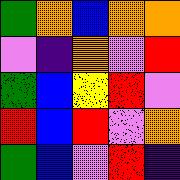[["green", "orange", "blue", "orange", "orange"], ["violet", "indigo", "orange", "violet", "red"], ["green", "blue", "yellow", "red", "violet"], ["red", "blue", "red", "violet", "orange"], ["green", "blue", "violet", "red", "indigo"]]